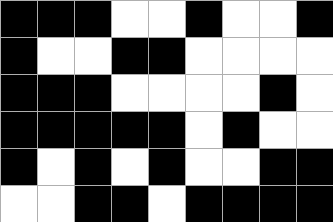[["black", "black", "black", "white", "white", "black", "white", "white", "black"], ["black", "white", "white", "black", "black", "white", "white", "white", "white"], ["black", "black", "black", "white", "white", "white", "white", "black", "white"], ["black", "black", "black", "black", "black", "white", "black", "white", "white"], ["black", "white", "black", "white", "black", "white", "white", "black", "black"], ["white", "white", "black", "black", "white", "black", "black", "black", "black"]]